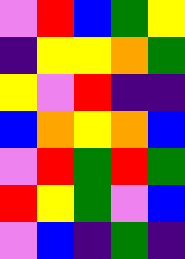[["violet", "red", "blue", "green", "yellow"], ["indigo", "yellow", "yellow", "orange", "green"], ["yellow", "violet", "red", "indigo", "indigo"], ["blue", "orange", "yellow", "orange", "blue"], ["violet", "red", "green", "red", "green"], ["red", "yellow", "green", "violet", "blue"], ["violet", "blue", "indigo", "green", "indigo"]]